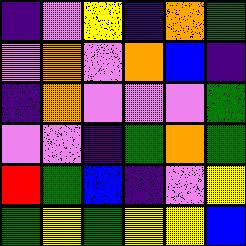[["indigo", "violet", "yellow", "indigo", "orange", "green"], ["violet", "orange", "violet", "orange", "blue", "indigo"], ["indigo", "orange", "violet", "violet", "violet", "green"], ["violet", "violet", "indigo", "green", "orange", "green"], ["red", "green", "blue", "indigo", "violet", "yellow"], ["green", "yellow", "green", "yellow", "yellow", "blue"]]